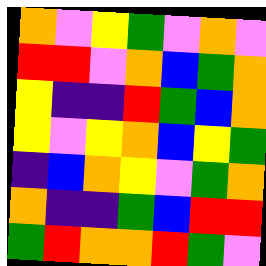[["orange", "violet", "yellow", "green", "violet", "orange", "violet"], ["red", "red", "violet", "orange", "blue", "green", "orange"], ["yellow", "indigo", "indigo", "red", "green", "blue", "orange"], ["yellow", "violet", "yellow", "orange", "blue", "yellow", "green"], ["indigo", "blue", "orange", "yellow", "violet", "green", "orange"], ["orange", "indigo", "indigo", "green", "blue", "red", "red"], ["green", "red", "orange", "orange", "red", "green", "violet"]]